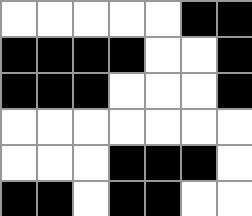[["white", "white", "white", "white", "white", "black", "black"], ["black", "black", "black", "black", "white", "white", "black"], ["black", "black", "black", "white", "white", "white", "black"], ["white", "white", "white", "white", "white", "white", "white"], ["white", "white", "white", "black", "black", "black", "white"], ["black", "black", "white", "black", "black", "white", "white"]]